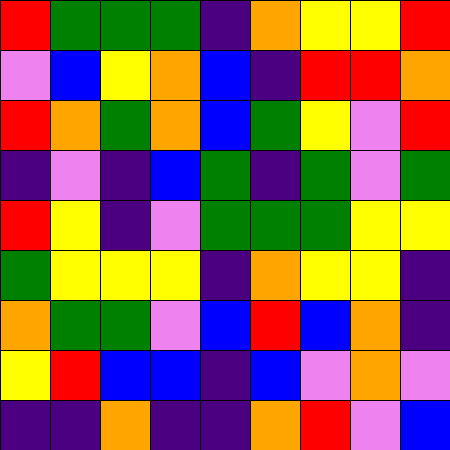[["red", "green", "green", "green", "indigo", "orange", "yellow", "yellow", "red"], ["violet", "blue", "yellow", "orange", "blue", "indigo", "red", "red", "orange"], ["red", "orange", "green", "orange", "blue", "green", "yellow", "violet", "red"], ["indigo", "violet", "indigo", "blue", "green", "indigo", "green", "violet", "green"], ["red", "yellow", "indigo", "violet", "green", "green", "green", "yellow", "yellow"], ["green", "yellow", "yellow", "yellow", "indigo", "orange", "yellow", "yellow", "indigo"], ["orange", "green", "green", "violet", "blue", "red", "blue", "orange", "indigo"], ["yellow", "red", "blue", "blue", "indigo", "blue", "violet", "orange", "violet"], ["indigo", "indigo", "orange", "indigo", "indigo", "orange", "red", "violet", "blue"]]